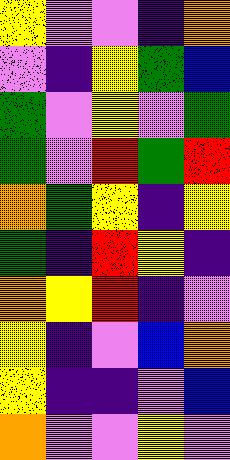[["yellow", "violet", "violet", "indigo", "orange"], ["violet", "indigo", "yellow", "green", "blue"], ["green", "violet", "yellow", "violet", "green"], ["green", "violet", "red", "green", "red"], ["orange", "green", "yellow", "indigo", "yellow"], ["green", "indigo", "red", "yellow", "indigo"], ["orange", "yellow", "red", "indigo", "violet"], ["yellow", "indigo", "violet", "blue", "orange"], ["yellow", "indigo", "indigo", "violet", "blue"], ["orange", "violet", "violet", "yellow", "violet"]]